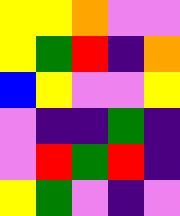[["yellow", "yellow", "orange", "violet", "violet"], ["yellow", "green", "red", "indigo", "orange"], ["blue", "yellow", "violet", "violet", "yellow"], ["violet", "indigo", "indigo", "green", "indigo"], ["violet", "red", "green", "red", "indigo"], ["yellow", "green", "violet", "indigo", "violet"]]